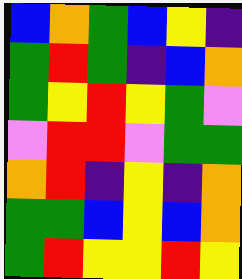[["blue", "orange", "green", "blue", "yellow", "indigo"], ["green", "red", "green", "indigo", "blue", "orange"], ["green", "yellow", "red", "yellow", "green", "violet"], ["violet", "red", "red", "violet", "green", "green"], ["orange", "red", "indigo", "yellow", "indigo", "orange"], ["green", "green", "blue", "yellow", "blue", "orange"], ["green", "red", "yellow", "yellow", "red", "yellow"]]